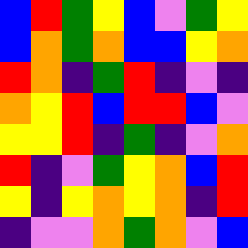[["blue", "red", "green", "yellow", "blue", "violet", "green", "yellow"], ["blue", "orange", "green", "orange", "blue", "blue", "yellow", "orange"], ["red", "orange", "indigo", "green", "red", "indigo", "violet", "indigo"], ["orange", "yellow", "red", "blue", "red", "red", "blue", "violet"], ["yellow", "yellow", "red", "indigo", "green", "indigo", "violet", "orange"], ["red", "indigo", "violet", "green", "yellow", "orange", "blue", "red"], ["yellow", "indigo", "yellow", "orange", "yellow", "orange", "indigo", "red"], ["indigo", "violet", "violet", "orange", "green", "orange", "violet", "blue"]]